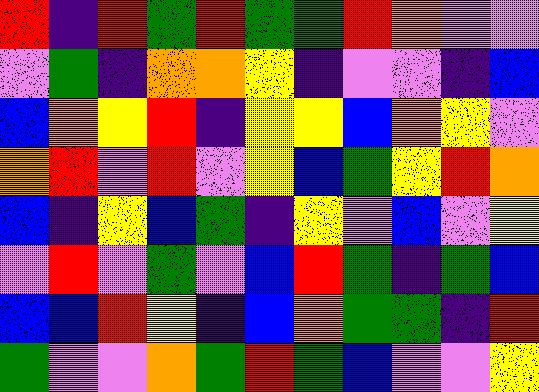[["red", "indigo", "red", "green", "red", "green", "green", "red", "orange", "violet", "violet"], ["violet", "green", "indigo", "orange", "orange", "yellow", "indigo", "violet", "violet", "indigo", "blue"], ["blue", "orange", "yellow", "red", "indigo", "yellow", "yellow", "blue", "orange", "yellow", "violet"], ["orange", "red", "violet", "red", "violet", "yellow", "blue", "green", "yellow", "red", "orange"], ["blue", "indigo", "yellow", "blue", "green", "indigo", "yellow", "violet", "blue", "violet", "yellow"], ["violet", "red", "violet", "green", "violet", "blue", "red", "green", "indigo", "green", "blue"], ["blue", "blue", "red", "yellow", "indigo", "blue", "orange", "green", "green", "indigo", "red"], ["green", "violet", "violet", "orange", "green", "red", "green", "blue", "violet", "violet", "yellow"]]